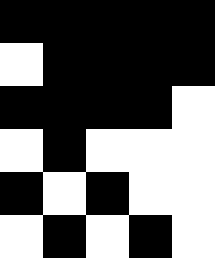[["black", "black", "black", "black", "black"], ["white", "black", "black", "black", "black"], ["black", "black", "black", "black", "white"], ["white", "black", "white", "white", "white"], ["black", "white", "black", "white", "white"], ["white", "black", "white", "black", "white"]]